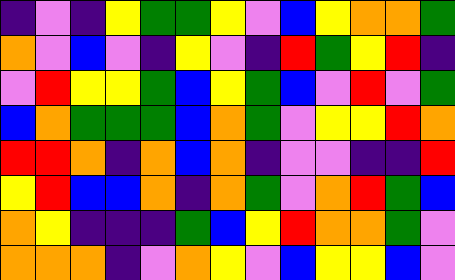[["indigo", "violet", "indigo", "yellow", "green", "green", "yellow", "violet", "blue", "yellow", "orange", "orange", "green"], ["orange", "violet", "blue", "violet", "indigo", "yellow", "violet", "indigo", "red", "green", "yellow", "red", "indigo"], ["violet", "red", "yellow", "yellow", "green", "blue", "yellow", "green", "blue", "violet", "red", "violet", "green"], ["blue", "orange", "green", "green", "green", "blue", "orange", "green", "violet", "yellow", "yellow", "red", "orange"], ["red", "red", "orange", "indigo", "orange", "blue", "orange", "indigo", "violet", "violet", "indigo", "indigo", "red"], ["yellow", "red", "blue", "blue", "orange", "indigo", "orange", "green", "violet", "orange", "red", "green", "blue"], ["orange", "yellow", "indigo", "indigo", "indigo", "green", "blue", "yellow", "red", "orange", "orange", "green", "violet"], ["orange", "orange", "orange", "indigo", "violet", "orange", "yellow", "violet", "blue", "yellow", "yellow", "blue", "violet"]]